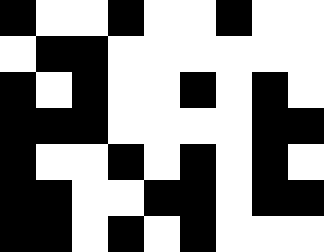[["black", "white", "white", "black", "white", "white", "black", "white", "white"], ["white", "black", "black", "white", "white", "white", "white", "white", "white"], ["black", "white", "black", "white", "white", "black", "white", "black", "white"], ["black", "black", "black", "white", "white", "white", "white", "black", "black"], ["black", "white", "white", "black", "white", "black", "white", "black", "white"], ["black", "black", "white", "white", "black", "black", "white", "black", "black"], ["black", "black", "white", "black", "white", "black", "white", "white", "white"]]